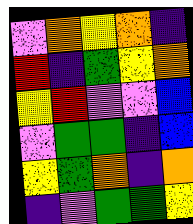[["violet", "orange", "yellow", "orange", "indigo"], ["red", "indigo", "green", "yellow", "orange"], ["yellow", "red", "violet", "violet", "blue"], ["violet", "green", "green", "indigo", "blue"], ["yellow", "green", "orange", "indigo", "orange"], ["indigo", "violet", "green", "green", "yellow"]]